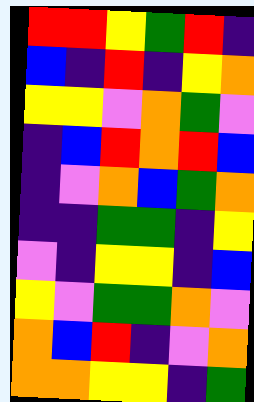[["red", "red", "yellow", "green", "red", "indigo"], ["blue", "indigo", "red", "indigo", "yellow", "orange"], ["yellow", "yellow", "violet", "orange", "green", "violet"], ["indigo", "blue", "red", "orange", "red", "blue"], ["indigo", "violet", "orange", "blue", "green", "orange"], ["indigo", "indigo", "green", "green", "indigo", "yellow"], ["violet", "indigo", "yellow", "yellow", "indigo", "blue"], ["yellow", "violet", "green", "green", "orange", "violet"], ["orange", "blue", "red", "indigo", "violet", "orange"], ["orange", "orange", "yellow", "yellow", "indigo", "green"]]